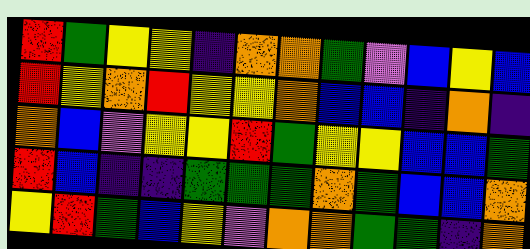[["red", "green", "yellow", "yellow", "indigo", "orange", "orange", "green", "violet", "blue", "yellow", "blue"], ["red", "yellow", "orange", "red", "yellow", "yellow", "orange", "blue", "blue", "indigo", "orange", "indigo"], ["orange", "blue", "violet", "yellow", "yellow", "red", "green", "yellow", "yellow", "blue", "blue", "green"], ["red", "blue", "indigo", "indigo", "green", "green", "green", "orange", "green", "blue", "blue", "orange"], ["yellow", "red", "green", "blue", "yellow", "violet", "orange", "orange", "green", "green", "indigo", "orange"]]